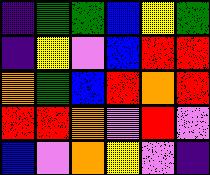[["indigo", "green", "green", "blue", "yellow", "green"], ["indigo", "yellow", "violet", "blue", "red", "red"], ["orange", "green", "blue", "red", "orange", "red"], ["red", "red", "orange", "violet", "red", "violet"], ["blue", "violet", "orange", "yellow", "violet", "indigo"]]